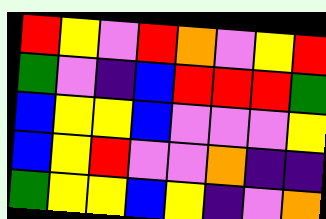[["red", "yellow", "violet", "red", "orange", "violet", "yellow", "red"], ["green", "violet", "indigo", "blue", "red", "red", "red", "green"], ["blue", "yellow", "yellow", "blue", "violet", "violet", "violet", "yellow"], ["blue", "yellow", "red", "violet", "violet", "orange", "indigo", "indigo"], ["green", "yellow", "yellow", "blue", "yellow", "indigo", "violet", "orange"]]